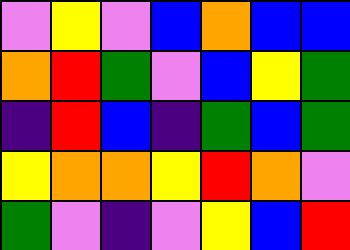[["violet", "yellow", "violet", "blue", "orange", "blue", "blue"], ["orange", "red", "green", "violet", "blue", "yellow", "green"], ["indigo", "red", "blue", "indigo", "green", "blue", "green"], ["yellow", "orange", "orange", "yellow", "red", "orange", "violet"], ["green", "violet", "indigo", "violet", "yellow", "blue", "red"]]